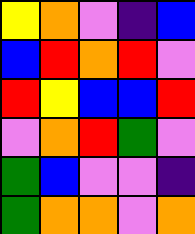[["yellow", "orange", "violet", "indigo", "blue"], ["blue", "red", "orange", "red", "violet"], ["red", "yellow", "blue", "blue", "red"], ["violet", "orange", "red", "green", "violet"], ["green", "blue", "violet", "violet", "indigo"], ["green", "orange", "orange", "violet", "orange"]]